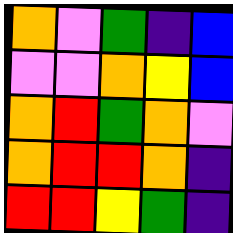[["orange", "violet", "green", "indigo", "blue"], ["violet", "violet", "orange", "yellow", "blue"], ["orange", "red", "green", "orange", "violet"], ["orange", "red", "red", "orange", "indigo"], ["red", "red", "yellow", "green", "indigo"]]